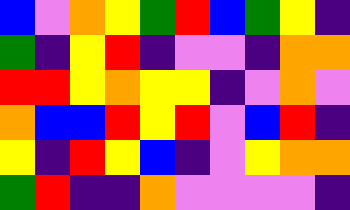[["blue", "violet", "orange", "yellow", "green", "red", "blue", "green", "yellow", "indigo"], ["green", "indigo", "yellow", "red", "indigo", "violet", "violet", "indigo", "orange", "orange"], ["red", "red", "yellow", "orange", "yellow", "yellow", "indigo", "violet", "orange", "violet"], ["orange", "blue", "blue", "red", "yellow", "red", "violet", "blue", "red", "indigo"], ["yellow", "indigo", "red", "yellow", "blue", "indigo", "violet", "yellow", "orange", "orange"], ["green", "red", "indigo", "indigo", "orange", "violet", "violet", "violet", "violet", "indigo"]]